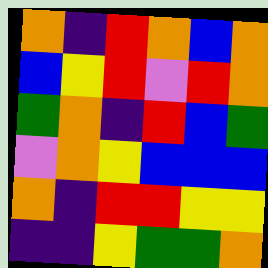[["orange", "indigo", "red", "orange", "blue", "orange"], ["blue", "yellow", "red", "violet", "red", "orange"], ["green", "orange", "indigo", "red", "blue", "green"], ["violet", "orange", "yellow", "blue", "blue", "blue"], ["orange", "indigo", "red", "red", "yellow", "yellow"], ["indigo", "indigo", "yellow", "green", "green", "orange"]]